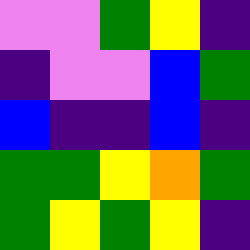[["violet", "violet", "green", "yellow", "indigo"], ["indigo", "violet", "violet", "blue", "green"], ["blue", "indigo", "indigo", "blue", "indigo"], ["green", "green", "yellow", "orange", "green"], ["green", "yellow", "green", "yellow", "indigo"]]